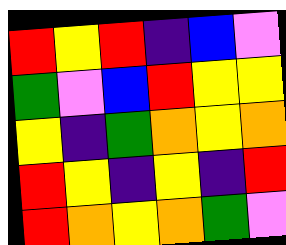[["red", "yellow", "red", "indigo", "blue", "violet"], ["green", "violet", "blue", "red", "yellow", "yellow"], ["yellow", "indigo", "green", "orange", "yellow", "orange"], ["red", "yellow", "indigo", "yellow", "indigo", "red"], ["red", "orange", "yellow", "orange", "green", "violet"]]